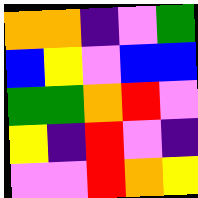[["orange", "orange", "indigo", "violet", "green"], ["blue", "yellow", "violet", "blue", "blue"], ["green", "green", "orange", "red", "violet"], ["yellow", "indigo", "red", "violet", "indigo"], ["violet", "violet", "red", "orange", "yellow"]]